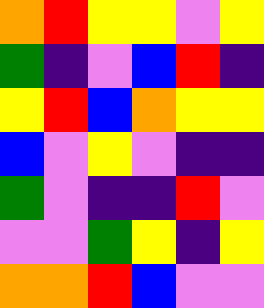[["orange", "red", "yellow", "yellow", "violet", "yellow"], ["green", "indigo", "violet", "blue", "red", "indigo"], ["yellow", "red", "blue", "orange", "yellow", "yellow"], ["blue", "violet", "yellow", "violet", "indigo", "indigo"], ["green", "violet", "indigo", "indigo", "red", "violet"], ["violet", "violet", "green", "yellow", "indigo", "yellow"], ["orange", "orange", "red", "blue", "violet", "violet"]]